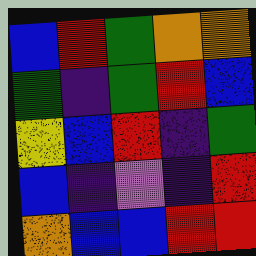[["blue", "red", "green", "orange", "orange"], ["green", "indigo", "green", "red", "blue"], ["yellow", "blue", "red", "indigo", "green"], ["blue", "indigo", "violet", "indigo", "red"], ["orange", "blue", "blue", "red", "red"]]